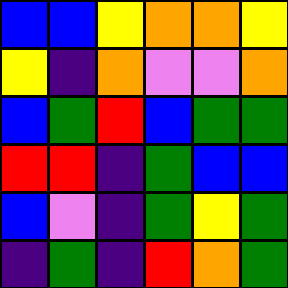[["blue", "blue", "yellow", "orange", "orange", "yellow"], ["yellow", "indigo", "orange", "violet", "violet", "orange"], ["blue", "green", "red", "blue", "green", "green"], ["red", "red", "indigo", "green", "blue", "blue"], ["blue", "violet", "indigo", "green", "yellow", "green"], ["indigo", "green", "indigo", "red", "orange", "green"]]